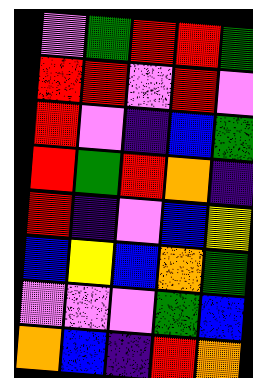[["violet", "green", "red", "red", "green"], ["red", "red", "violet", "red", "violet"], ["red", "violet", "indigo", "blue", "green"], ["red", "green", "red", "orange", "indigo"], ["red", "indigo", "violet", "blue", "yellow"], ["blue", "yellow", "blue", "orange", "green"], ["violet", "violet", "violet", "green", "blue"], ["orange", "blue", "indigo", "red", "orange"]]